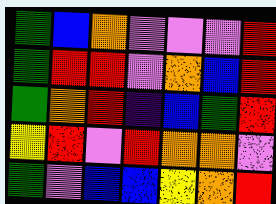[["green", "blue", "orange", "violet", "violet", "violet", "red"], ["green", "red", "red", "violet", "orange", "blue", "red"], ["green", "orange", "red", "indigo", "blue", "green", "red"], ["yellow", "red", "violet", "red", "orange", "orange", "violet"], ["green", "violet", "blue", "blue", "yellow", "orange", "red"]]